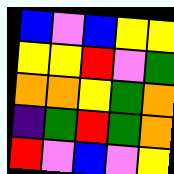[["blue", "violet", "blue", "yellow", "yellow"], ["yellow", "yellow", "red", "violet", "green"], ["orange", "orange", "yellow", "green", "orange"], ["indigo", "green", "red", "green", "orange"], ["red", "violet", "blue", "violet", "yellow"]]